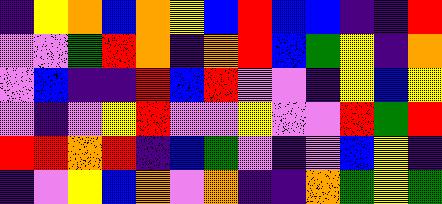[["indigo", "yellow", "orange", "blue", "orange", "yellow", "blue", "red", "blue", "blue", "indigo", "indigo", "red"], ["violet", "violet", "green", "red", "orange", "indigo", "orange", "red", "blue", "green", "yellow", "indigo", "orange"], ["violet", "blue", "indigo", "indigo", "red", "blue", "red", "violet", "violet", "indigo", "yellow", "blue", "yellow"], ["violet", "indigo", "violet", "yellow", "red", "violet", "violet", "yellow", "violet", "violet", "red", "green", "red"], ["red", "red", "orange", "red", "indigo", "blue", "green", "violet", "indigo", "violet", "blue", "yellow", "indigo"], ["indigo", "violet", "yellow", "blue", "orange", "violet", "orange", "indigo", "indigo", "orange", "green", "yellow", "green"]]